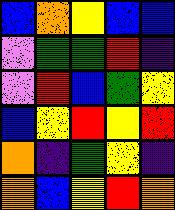[["blue", "orange", "yellow", "blue", "blue"], ["violet", "green", "green", "red", "indigo"], ["violet", "red", "blue", "green", "yellow"], ["blue", "yellow", "red", "yellow", "red"], ["orange", "indigo", "green", "yellow", "indigo"], ["orange", "blue", "yellow", "red", "orange"]]